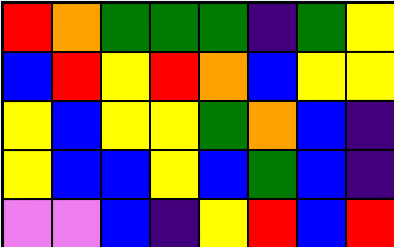[["red", "orange", "green", "green", "green", "indigo", "green", "yellow"], ["blue", "red", "yellow", "red", "orange", "blue", "yellow", "yellow"], ["yellow", "blue", "yellow", "yellow", "green", "orange", "blue", "indigo"], ["yellow", "blue", "blue", "yellow", "blue", "green", "blue", "indigo"], ["violet", "violet", "blue", "indigo", "yellow", "red", "blue", "red"]]